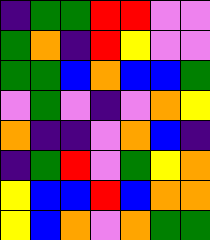[["indigo", "green", "green", "red", "red", "violet", "violet"], ["green", "orange", "indigo", "red", "yellow", "violet", "violet"], ["green", "green", "blue", "orange", "blue", "blue", "green"], ["violet", "green", "violet", "indigo", "violet", "orange", "yellow"], ["orange", "indigo", "indigo", "violet", "orange", "blue", "indigo"], ["indigo", "green", "red", "violet", "green", "yellow", "orange"], ["yellow", "blue", "blue", "red", "blue", "orange", "orange"], ["yellow", "blue", "orange", "violet", "orange", "green", "green"]]